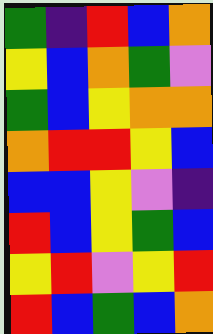[["green", "indigo", "red", "blue", "orange"], ["yellow", "blue", "orange", "green", "violet"], ["green", "blue", "yellow", "orange", "orange"], ["orange", "red", "red", "yellow", "blue"], ["blue", "blue", "yellow", "violet", "indigo"], ["red", "blue", "yellow", "green", "blue"], ["yellow", "red", "violet", "yellow", "red"], ["red", "blue", "green", "blue", "orange"]]